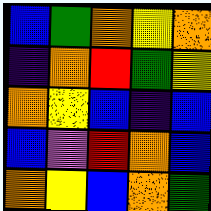[["blue", "green", "orange", "yellow", "orange"], ["indigo", "orange", "red", "green", "yellow"], ["orange", "yellow", "blue", "indigo", "blue"], ["blue", "violet", "red", "orange", "blue"], ["orange", "yellow", "blue", "orange", "green"]]